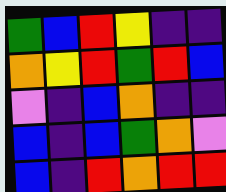[["green", "blue", "red", "yellow", "indigo", "indigo"], ["orange", "yellow", "red", "green", "red", "blue"], ["violet", "indigo", "blue", "orange", "indigo", "indigo"], ["blue", "indigo", "blue", "green", "orange", "violet"], ["blue", "indigo", "red", "orange", "red", "red"]]